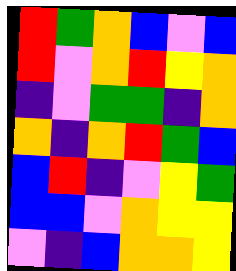[["red", "green", "orange", "blue", "violet", "blue"], ["red", "violet", "orange", "red", "yellow", "orange"], ["indigo", "violet", "green", "green", "indigo", "orange"], ["orange", "indigo", "orange", "red", "green", "blue"], ["blue", "red", "indigo", "violet", "yellow", "green"], ["blue", "blue", "violet", "orange", "yellow", "yellow"], ["violet", "indigo", "blue", "orange", "orange", "yellow"]]